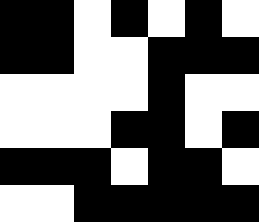[["black", "black", "white", "black", "white", "black", "white"], ["black", "black", "white", "white", "black", "black", "black"], ["white", "white", "white", "white", "black", "white", "white"], ["white", "white", "white", "black", "black", "white", "black"], ["black", "black", "black", "white", "black", "black", "white"], ["white", "white", "black", "black", "black", "black", "black"]]